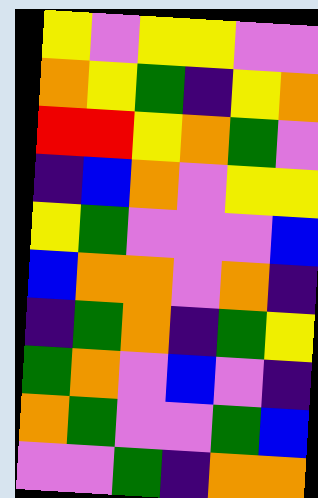[["yellow", "violet", "yellow", "yellow", "violet", "violet"], ["orange", "yellow", "green", "indigo", "yellow", "orange"], ["red", "red", "yellow", "orange", "green", "violet"], ["indigo", "blue", "orange", "violet", "yellow", "yellow"], ["yellow", "green", "violet", "violet", "violet", "blue"], ["blue", "orange", "orange", "violet", "orange", "indigo"], ["indigo", "green", "orange", "indigo", "green", "yellow"], ["green", "orange", "violet", "blue", "violet", "indigo"], ["orange", "green", "violet", "violet", "green", "blue"], ["violet", "violet", "green", "indigo", "orange", "orange"]]